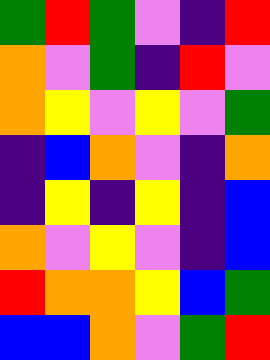[["green", "red", "green", "violet", "indigo", "red"], ["orange", "violet", "green", "indigo", "red", "violet"], ["orange", "yellow", "violet", "yellow", "violet", "green"], ["indigo", "blue", "orange", "violet", "indigo", "orange"], ["indigo", "yellow", "indigo", "yellow", "indigo", "blue"], ["orange", "violet", "yellow", "violet", "indigo", "blue"], ["red", "orange", "orange", "yellow", "blue", "green"], ["blue", "blue", "orange", "violet", "green", "red"]]